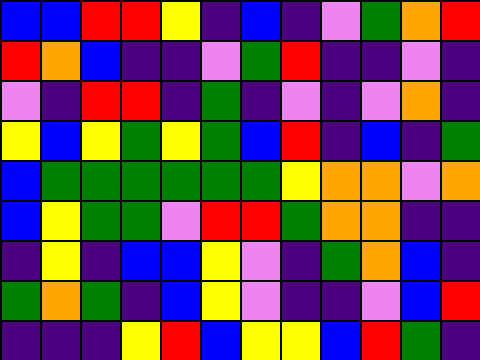[["blue", "blue", "red", "red", "yellow", "indigo", "blue", "indigo", "violet", "green", "orange", "red"], ["red", "orange", "blue", "indigo", "indigo", "violet", "green", "red", "indigo", "indigo", "violet", "indigo"], ["violet", "indigo", "red", "red", "indigo", "green", "indigo", "violet", "indigo", "violet", "orange", "indigo"], ["yellow", "blue", "yellow", "green", "yellow", "green", "blue", "red", "indigo", "blue", "indigo", "green"], ["blue", "green", "green", "green", "green", "green", "green", "yellow", "orange", "orange", "violet", "orange"], ["blue", "yellow", "green", "green", "violet", "red", "red", "green", "orange", "orange", "indigo", "indigo"], ["indigo", "yellow", "indigo", "blue", "blue", "yellow", "violet", "indigo", "green", "orange", "blue", "indigo"], ["green", "orange", "green", "indigo", "blue", "yellow", "violet", "indigo", "indigo", "violet", "blue", "red"], ["indigo", "indigo", "indigo", "yellow", "red", "blue", "yellow", "yellow", "blue", "red", "green", "indigo"]]